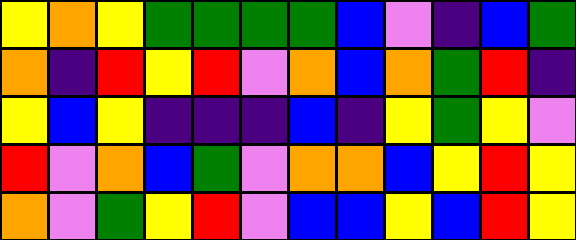[["yellow", "orange", "yellow", "green", "green", "green", "green", "blue", "violet", "indigo", "blue", "green"], ["orange", "indigo", "red", "yellow", "red", "violet", "orange", "blue", "orange", "green", "red", "indigo"], ["yellow", "blue", "yellow", "indigo", "indigo", "indigo", "blue", "indigo", "yellow", "green", "yellow", "violet"], ["red", "violet", "orange", "blue", "green", "violet", "orange", "orange", "blue", "yellow", "red", "yellow"], ["orange", "violet", "green", "yellow", "red", "violet", "blue", "blue", "yellow", "blue", "red", "yellow"]]